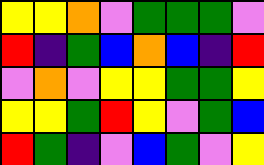[["yellow", "yellow", "orange", "violet", "green", "green", "green", "violet"], ["red", "indigo", "green", "blue", "orange", "blue", "indigo", "red"], ["violet", "orange", "violet", "yellow", "yellow", "green", "green", "yellow"], ["yellow", "yellow", "green", "red", "yellow", "violet", "green", "blue"], ["red", "green", "indigo", "violet", "blue", "green", "violet", "yellow"]]